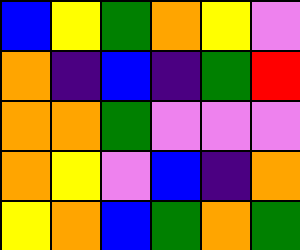[["blue", "yellow", "green", "orange", "yellow", "violet"], ["orange", "indigo", "blue", "indigo", "green", "red"], ["orange", "orange", "green", "violet", "violet", "violet"], ["orange", "yellow", "violet", "blue", "indigo", "orange"], ["yellow", "orange", "blue", "green", "orange", "green"]]